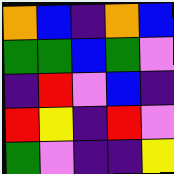[["orange", "blue", "indigo", "orange", "blue"], ["green", "green", "blue", "green", "violet"], ["indigo", "red", "violet", "blue", "indigo"], ["red", "yellow", "indigo", "red", "violet"], ["green", "violet", "indigo", "indigo", "yellow"]]